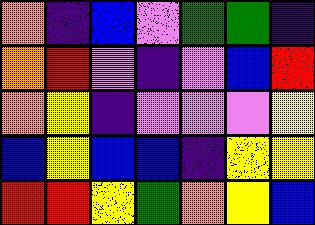[["orange", "indigo", "blue", "violet", "green", "green", "indigo"], ["orange", "red", "violet", "indigo", "violet", "blue", "red"], ["orange", "yellow", "indigo", "violet", "violet", "violet", "yellow"], ["blue", "yellow", "blue", "blue", "indigo", "yellow", "yellow"], ["red", "red", "yellow", "green", "orange", "yellow", "blue"]]